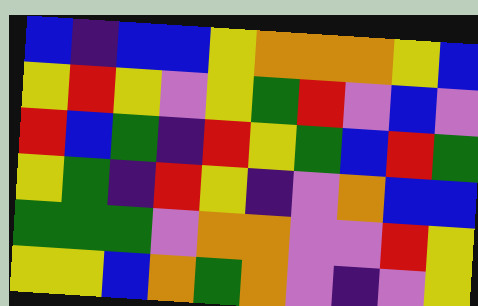[["blue", "indigo", "blue", "blue", "yellow", "orange", "orange", "orange", "yellow", "blue"], ["yellow", "red", "yellow", "violet", "yellow", "green", "red", "violet", "blue", "violet"], ["red", "blue", "green", "indigo", "red", "yellow", "green", "blue", "red", "green"], ["yellow", "green", "indigo", "red", "yellow", "indigo", "violet", "orange", "blue", "blue"], ["green", "green", "green", "violet", "orange", "orange", "violet", "violet", "red", "yellow"], ["yellow", "yellow", "blue", "orange", "green", "orange", "violet", "indigo", "violet", "yellow"]]